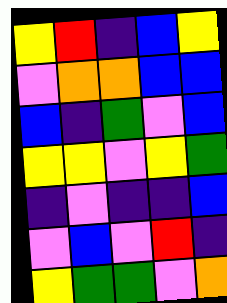[["yellow", "red", "indigo", "blue", "yellow"], ["violet", "orange", "orange", "blue", "blue"], ["blue", "indigo", "green", "violet", "blue"], ["yellow", "yellow", "violet", "yellow", "green"], ["indigo", "violet", "indigo", "indigo", "blue"], ["violet", "blue", "violet", "red", "indigo"], ["yellow", "green", "green", "violet", "orange"]]